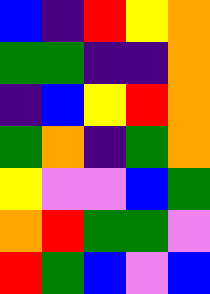[["blue", "indigo", "red", "yellow", "orange"], ["green", "green", "indigo", "indigo", "orange"], ["indigo", "blue", "yellow", "red", "orange"], ["green", "orange", "indigo", "green", "orange"], ["yellow", "violet", "violet", "blue", "green"], ["orange", "red", "green", "green", "violet"], ["red", "green", "blue", "violet", "blue"]]